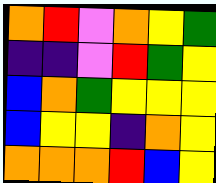[["orange", "red", "violet", "orange", "yellow", "green"], ["indigo", "indigo", "violet", "red", "green", "yellow"], ["blue", "orange", "green", "yellow", "yellow", "yellow"], ["blue", "yellow", "yellow", "indigo", "orange", "yellow"], ["orange", "orange", "orange", "red", "blue", "yellow"]]